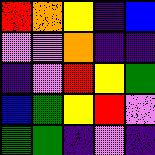[["red", "orange", "yellow", "indigo", "blue"], ["violet", "violet", "orange", "indigo", "indigo"], ["indigo", "violet", "red", "yellow", "green"], ["blue", "green", "yellow", "red", "violet"], ["green", "green", "indigo", "violet", "indigo"]]